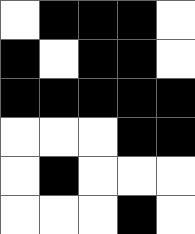[["white", "black", "black", "black", "white"], ["black", "white", "black", "black", "white"], ["black", "black", "black", "black", "black"], ["white", "white", "white", "black", "black"], ["white", "black", "white", "white", "white"], ["white", "white", "white", "black", "white"]]